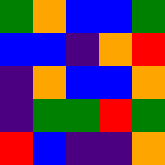[["green", "orange", "blue", "blue", "green"], ["blue", "blue", "indigo", "orange", "red"], ["indigo", "orange", "blue", "blue", "orange"], ["indigo", "green", "green", "red", "green"], ["red", "blue", "indigo", "indigo", "orange"]]